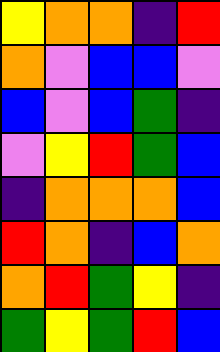[["yellow", "orange", "orange", "indigo", "red"], ["orange", "violet", "blue", "blue", "violet"], ["blue", "violet", "blue", "green", "indigo"], ["violet", "yellow", "red", "green", "blue"], ["indigo", "orange", "orange", "orange", "blue"], ["red", "orange", "indigo", "blue", "orange"], ["orange", "red", "green", "yellow", "indigo"], ["green", "yellow", "green", "red", "blue"]]